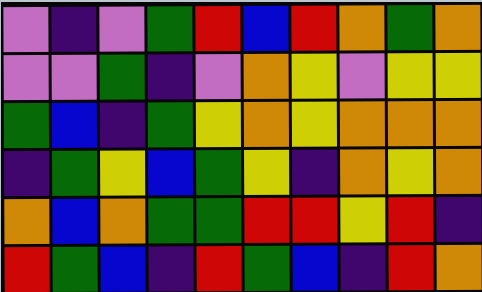[["violet", "indigo", "violet", "green", "red", "blue", "red", "orange", "green", "orange"], ["violet", "violet", "green", "indigo", "violet", "orange", "yellow", "violet", "yellow", "yellow"], ["green", "blue", "indigo", "green", "yellow", "orange", "yellow", "orange", "orange", "orange"], ["indigo", "green", "yellow", "blue", "green", "yellow", "indigo", "orange", "yellow", "orange"], ["orange", "blue", "orange", "green", "green", "red", "red", "yellow", "red", "indigo"], ["red", "green", "blue", "indigo", "red", "green", "blue", "indigo", "red", "orange"]]